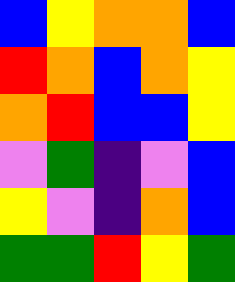[["blue", "yellow", "orange", "orange", "blue"], ["red", "orange", "blue", "orange", "yellow"], ["orange", "red", "blue", "blue", "yellow"], ["violet", "green", "indigo", "violet", "blue"], ["yellow", "violet", "indigo", "orange", "blue"], ["green", "green", "red", "yellow", "green"]]